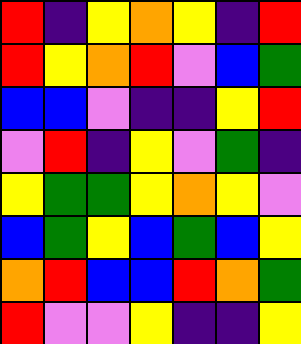[["red", "indigo", "yellow", "orange", "yellow", "indigo", "red"], ["red", "yellow", "orange", "red", "violet", "blue", "green"], ["blue", "blue", "violet", "indigo", "indigo", "yellow", "red"], ["violet", "red", "indigo", "yellow", "violet", "green", "indigo"], ["yellow", "green", "green", "yellow", "orange", "yellow", "violet"], ["blue", "green", "yellow", "blue", "green", "blue", "yellow"], ["orange", "red", "blue", "blue", "red", "orange", "green"], ["red", "violet", "violet", "yellow", "indigo", "indigo", "yellow"]]